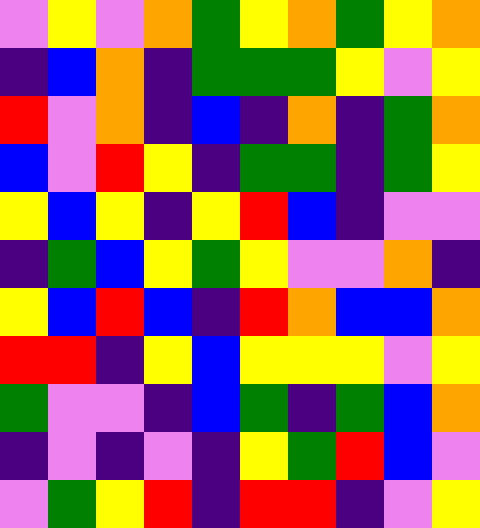[["violet", "yellow", "violet", "orange", "green", "yellow", "orange", "green", "yellow", "orange"], ["indigo", "blue", "orange", "indigo", "green", "green", "green", "yellow", "violet", "yellow"], ["red", "violet", "orange", "indigo", "blue", "indigo", "orange", "indigo", "green", "orange"], ["blue", "violet", "red", "yellow", "indigo", "green", "green", "indigo", "green", "yellow"], ["yellow", "blue", "yellow", "indigo", "yellow", "red", "blue", "indigo", "violet", "violet"], ["indigo", "green", "blue", "yellow", "green", "yellow", "violet", "violet", "orange", "indigo"], ["yellow", "blue", "red", "blue", "indigo", "red", "orange", "blue", "blue", "orange"], ["red", "red", "indigo", "yellow", "blue", "yellow", "yellow", "yellow", "violet", "yellow"], ["green", "violet", "violet", "indigo", "blue", "green", "indigo", "green", "blue", "orange"], ["indigo", "violet", "indigo", "violet", "indigo", "yellow", "green", "red", "blue", "violet"], ["violet", "green", "yellow", "red", "indigo", "red", "red", "indigo", "violet", "yellow"]]